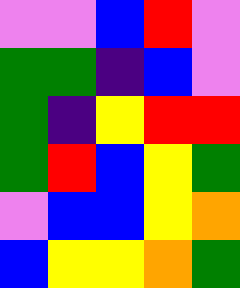[["violet", "violet", "blue", "red", "violet"], ["green", "green", "indigo", "blue", "violet"], ["green", "indigo", "yellow", "red", "red"], ["green", "red", "blue", "yellow", "green"], ["violet", "blue", "blue", "yellow", "orange"], ["blue", "yellow", "yellow", "orange", "green"]]